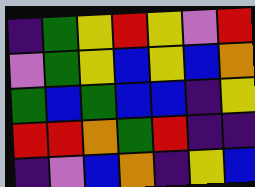[["indigo", "green", "yellow", "red", "yellow", "violet", "red"], ["violet", "green", "yellow", "blue", "yellow", "blue", "orange"], ["green", "blue", "green", "blue", "blue", "indigo", "yellow"], ["red", "red", "orange", "green", "red", "indigo", "indigo"], ["indigo", "violet", "blue", "orange", "indigo", "yellow", "blue"]]